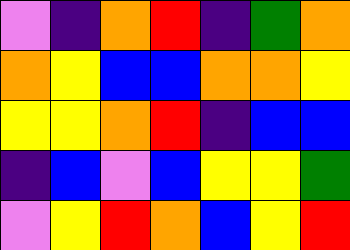[["violet", "indigo", "orange", "red", "indigo", "green", "orange"], ["orange", "yellow", "blue", "blue", "orange", "orange", "yellow"], ["yellow", "yellow", "orange", "red", "indigo", "blue", "blue"], ["indigo", "blue", "violet", "blue", "yellow", "yellow", "green"], ["violet", "yellow", "red", "orange", "blue", "yellow", "red"]]